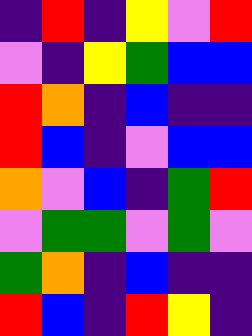[["indigo", "red", "indigo", "yellow", "violet", "red"], ["violet", "indigo", "yellow", "green", "blue", "blue"], ["red", "orange", "indigo", "blue", "indigo", "indigo"], ["red", "blue", "indigo", "violet", "blue", "blue"], ["orange", "violet", "blue", "indigo", "green", "red"], ["violet", "green", "green", "violet", "green", "violet"], ["green", "orange", "indigo", "blue", "indigo", "indigo"], ["red", "blue", "indigo", "red", "yellow", "indigo"]]